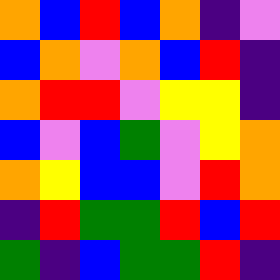[["orange", "blue", "red", "blue", "orange", "indigo", "violet"], ["blue", "orange", "violet", "orange", "blue", "red", "indigo"], ["orange", "red", "red", "violet", "yellow", "yellow", "indigo"], ["blue", "violet", "blue", "green", "violet", "yellow", "orange"], ["orange", "yellow", "blue", "blue", "violet", "red", "orange"], ["indigo", "red", "green", "green", "red", "blue", "red"], ["green", "indigo", "blue", "green", "green", "red", "indigo"]]